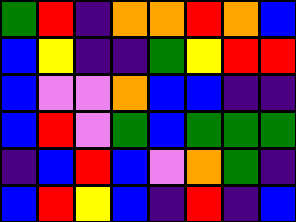[["green", "red", "indigo", "orange", "orange", "red", "orange", "blue"], ["blue", "yellow", "indigo", "indigo", "green", "yellow", "red", "red"], ["blue", "violet", "violet", "orange", "blue", "blue", "indigo", "indigo"], ["blue", "red", "violet", "green", "blue", "green", "green", "green"], ["indigo", "blue", "red", "blue", "violet", "orange", "green", "indigo"], ["blue", "red", "yellow", "blue", "indigo", "red", "indigo", "blue"]]